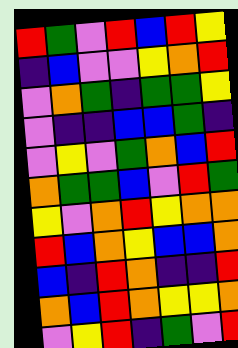[["red", "green", "violet", "red", "blue", "red", "yellow"], ["indigo", "blue", "violet", "violet", "yellow", "orange", "red"], ["violet", "orange", "green", "indigo", "green", "green", "yellow"], ["violet", "indigo", "indigo", "blue", "blue", "green", "indigo"], ["violet", "yellow", "violet", "green", "orange", "blue", "red"], ["orange", "green", "green", "blue", "violet", "red", "green"], ["yellow", "violet", "orange", "red", "yellow", "orange", "orange"], ["red", "blue", "orange", "yellow", "blue", "blue", "orange"], ["blue", "indigo", "red", "orange", "indigo", "indigo", "red"], ["orange", "blue", "red", "orange", "yellow", "yellow", "orange"], ["violet", "yellow", "red", "indigo", "green", "violet", "red"]]